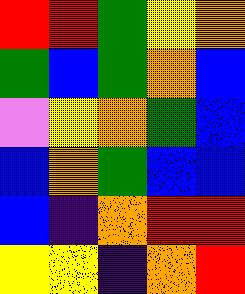[["red", "red", "green", "yellow", "orange"], ["green", "blue", "green", "orange", "blue"], ["violet", "yellow", "orange", "green", "blue"], ["blue", "orange", "green", "blue", "blue"], ["blue", "indigo", "orange", "red", "red"], ["yellow", "yellow", "indigo", "orange", "red"]]